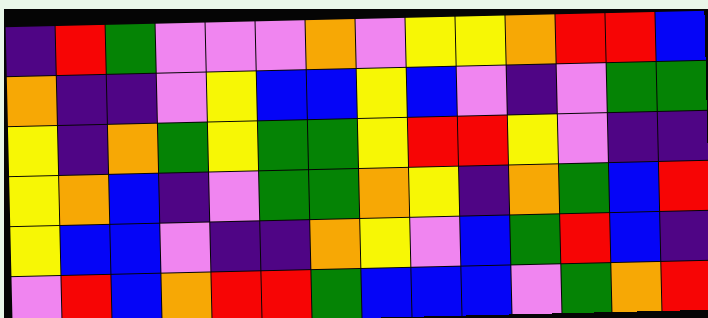[["indigo", "red", "green", "violet", "violet", "violet", "orange", "violet", "yellow", "yellow", "orange", "red", "red", "blue"], ["orange", "indigo", "indigo", "violet", "yellow", "blue", "blue", "yellow", "blue", "violet", "indigo", "violet", "green", "green"], ["yellow", "indigo", "orange", "green", "yellow", "green", "green", "yellow", "red", "red", "yellow", "violet", "indigo", "indigo"], ["yellow", "orange", "blue", "indigo", "violet", "green", "green", "orange", "yellow", "indigo", "orange", "green", "blue", "red"], ["yellow", "blue", "blue", "violet", "indigo", "indigo", "orange", "yellow", "violet", "blue", "green", "red", "blue", "indigo"], ["violet", "red", "blue", "orange", "red", "red", "green", "blue", "blue", "blue", "violet", "green", "orange", "red"]]